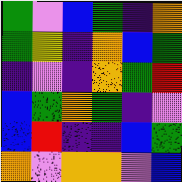[["green", "violet", "blue", "green", "indigo", "orange"], ["green", "yellow", "indigo", "orange", "blue", "green"], ["indigo", "violet", "indigo", "orange", "green", "red"], ["blue", "green", "orange", "green", "indigo", "violet"], ["blue", "red", "indigo", "indigo", "blue", "green"], ["orange", "violet", "orange", "orange", "violet", "blue"]]